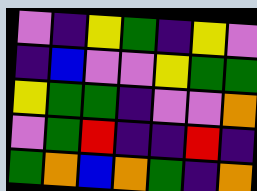[["violet", "indigo", "yellow", "green", "indigo", "yellow", "violet"], ["indigo", "blue", "violet", "violet", "yellow", "green", "green"], ["yellow", "green", "green", "indigo", "violet", "violet", "orange"], ["violet", "green", "red", "indigo", "indigo", "red", "indigo"], ["green", "orange", "blue", "orange", "green", "indigo", "orange"]]